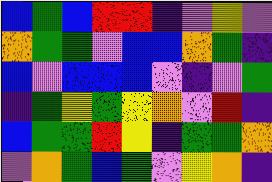[["blue", "green", "blue", "red", "red", "indigo", "violet", "yellow", "violet"], ["orange", "green", "green", "violet", "blue", "blue", "orange", "green", "indigo"], ["blue", "violet", "blue", "blue", "blue", "violet", "indigo", "violet", "green"], ["indigo", "green", "yellow", "green", "yellow", "orange", "violet", "red", "indigo"], ["blue", "green", "green", "red", "yellow", "indigo", "green", "green", "orange"], ["violet", "orange", "green", "blue", "green", "violet", "yellow", "orange", "indigo"]]